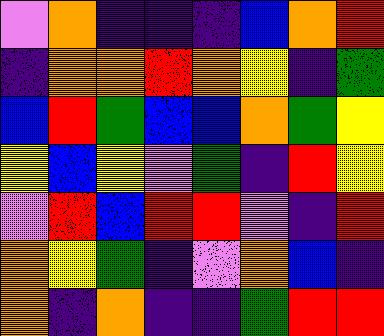[["violet", "orange", "indigo", "indigo", "indigo", "blue", "orange", "red"], ["indigo", "orange", "orange", "red", "orange", "yellow", "indigo", "green"], ["blue", "red", "green", "blue", "blue", "orange", "green", "yellow"], ["yellow", "blue", "yellow", "violet", "green", "indigo", "red", "yellow"], ["violet", "red", "blue", "red", "red", "violet", "indigo", "red"], ["orange", "yellow", "green", "indigo", "violet", "orange", "blue", "indigo"], ["orange", "indigo", "orange", "indigo", "indigo", "green", "red", "red"]]